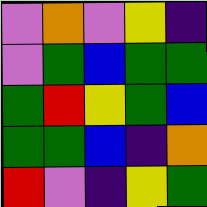[["violet", "orange", "violet", "yellow", "indigo"], ["violet", "green", "blue", "green", "green"], ["green", "red", "yellow", "green", "blue"], ["green", "green", "blue", "indigo", "orange"], ["red", "violet", "indigo", "yellow", "green"]]